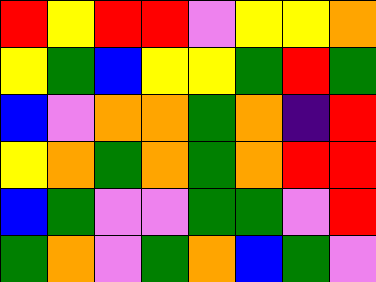[["red", "yellow", "red", "red", "violet", "yellow", "yellow", "orange"], ["yellow", "green", "blue", "yellow", "yellow", "green", "red", "green"], ["blue", "violet", "orange", "orange", "green", "orange", "indigo", "red"], ["yellow", "orange", "green", "orange", "green", "orange", "red", "red"], ["blue", "green", "violet", "violet", "green", "green", "violet", "red"], ["green", "orange", "violet", "green", "orange", "blue", "green", "violet"]]